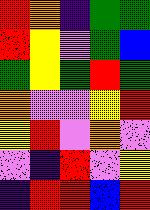[["red", "orange", "indigo", "green", "green"], ["red", "yellow", "violet", "green", "blue"], ["green", "yellow", "green", "red", "green"], ["orange", "violet", "violet", "yellow", "red"], ["yellow", "red", "violet", "orange", "violet"], ["violet", "indigo", "red", "violet", "yellow"], ["indigo", "red", "red", "blue", "red"]]